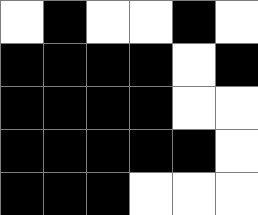[["white", "black", "white", "white", "black", "white"], ["black", "black", "black", "black", "white", "black"], ["black", "black", "black", "black", "white", "white"], ["black", "black", "black", "black", "black", "white"], ["black", "black", "black", "white", "white", "white"]]